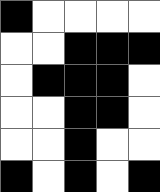[["black", "white", "white", "white", "white"], ["white", "white", "black", "black", "black"], ["white", "black", "black", "black", "white"], ["white", "white", "black", "black", "white"], ["white", "white", "black", "white", "white"], ["black", "white", "black", "white", "black"]]